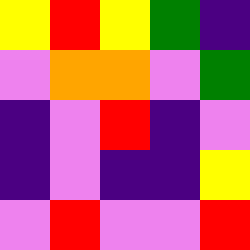[["yellow", "red", "yellow", "green", "indigo"], ["violet", "orange", "orange", "violet", "green"], ["indigo", "violet", "red", "indigo", "violet"], ["indigo", "violet", "indigo", "indigo", "yellow"], ["violet", "red", "violet", "violet", "red"]]